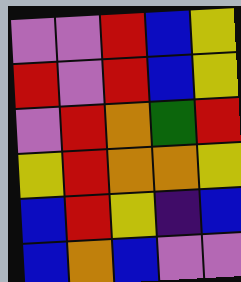[["violet", "violet", "red", "blue", "yellow"], ["red", "violet", "red", "blue", "yellow"], ["violet", "red", "orange", "green", "red"], ["yellow", "red", "orange", "orange", "yellow"], ["blue", "red", "yellow", "indigo", "blue"], ["blue", "orange", "blue", "violet", "violet"]]